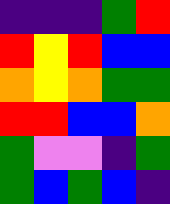[["indigo", "indigo", "indigo", "green", "red"], ["red", "yellow", "red", "blue", "blue"], ["orange", "yellow", "orange", "green", "green"], ["red", "red", "blue", "blue", "orange"], ["green", "violet", "violet", "indigo", "green"], ["green", "blue", "green", "blue", "indigo"]]